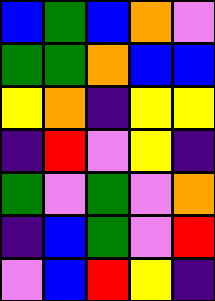[["blue", "green", "blue", "orange", "violet"], ["green", "green", "orange", "blue", "blue"], ["yellow", "orange", "indigo", "yellow", "yellow"], ["indigo", "red", "violet", "yellow", "indigo"], ["green", "violet", "green", "violet", "orange"], ["indigo", "blue", "green", "violet", "red"], ["violet", "blue", "red", "yellow", "indigo"]]